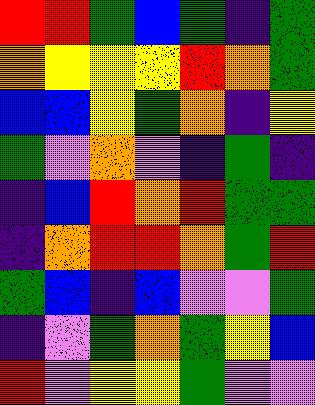[["red", "red", "green", "blue", "green", "indigo", "green"], ["orange", "yellow", "yellow", "yellow", "red", "orange", "green"], ["blue", "blue", "yellow", "green", "orange", "indigo", "yellow"], ["green", "violet", "orange", "violet", "indigo", "green", "indigo"], ["indigo", "blue", "red", "orange", "red", "green", "green"], ["indigo", "orange", "red", "red", "orange", "green", "red"], ["green", "blue", "indigo", "blue", "violet", "violet", "green"], ["indigo", "violet", "green", "orange", "green", "yellow", "blue"], ["red", "violet", "yellow", "yellow", "green", "violet", "violet"]]